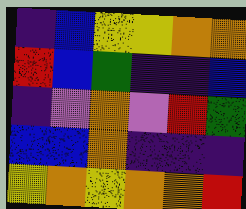[["indigo", "blue", "yellow", "yellow", "orange", "orange"], ["red", "blue", "green", "indigo", "indigo", "blue"], ["indigo", "violet", "orange", "violet", "red", "green"], ["blue", "blue", "orange", "indigo", "indigo", "indigo"], ["yellow", "orange", "yellow", "orange", "orange", "red"]]